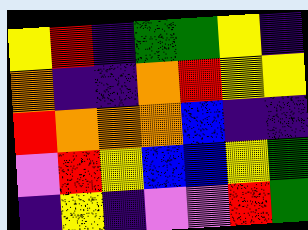[["yellow", "red", "indigo", "green", "green", "yellow", "indigo"], ["orange", "indigo", "indigo", "orange", "red", "yellow", "yellow"], ["red", "orange", "orange", "orange", "blue", "indigo", "indigo"], ["violet", "red", "yellow", "blue", "blue", "yellow", "green"], ["indigo", "yellow", "indigo", "violet", "violet", "red", "green"]]